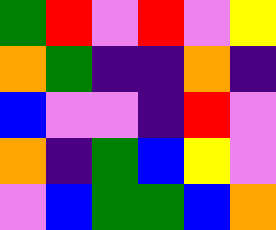[["green", "red", "violet", "red", "violet", "yellow"], ["orange", "green", "indigo", "indigo", "orange", "indigo"], ["blue", "violet", "violet", "indigo", "red", "violet"], ["orange", "indigo", "green", "blue", "yellow", "violet"], ["violet", "blue", "green", "green", "blue", "orange"]]